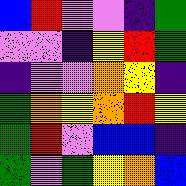[["blue", "red", "violet", "violet", "indigo", "green"], ["violet", "violet", "indigo", "yellow", "red", "green"], ["indigo", "violet", "violet", "orange", "yellow", "indigo"], ["green", "orange", "yellow", "orange", "red", "yellow"], ["green", "red", "violet", "blue", "blue", "indigo"], ["green", "violet", "green", "yellow", "orange", "blue"]]